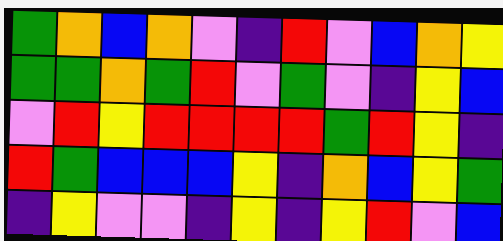[["green", "orange", "blue", "orange", "violet", "indigo", "red", "violet", "blue", "orange", "yellow"], ["green", "green", "orange", "green", "red", "violet", "green", "violet", "indigo", "yellow", "blue"], ["violet", "red", "yellow", "red", "red", "red", "red", "green", "red", "yellow", "indigo"], ["red", "green", "blue", "blue", "blue", "yellow", "indigo", "orange", "blue", "yellow", "green"], ["indigo", "yellow", "violet", "violet", "indigo", "yellow", "indigo", "yellow", "red", "violet", "blue"]]